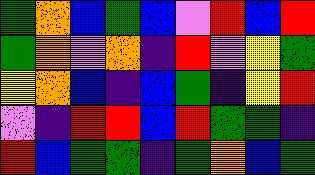[["green", "orange", "blue", "green", "blue", "violet", "red", "blue", "red"], ["green", "orange", "violet", "orange", "indigo", "red", "violet", "yellow", "green"], ["yellow", "orange", "blue", "indigo", "blue", "green", "indigo", "yellow", "red"], ["violet", "indigo", "red", "red", "blue", "red", "green", "green", "indigo"], ["red", "blue", "green", "green", "indigo", "green", "orange", "blue", "green"]]